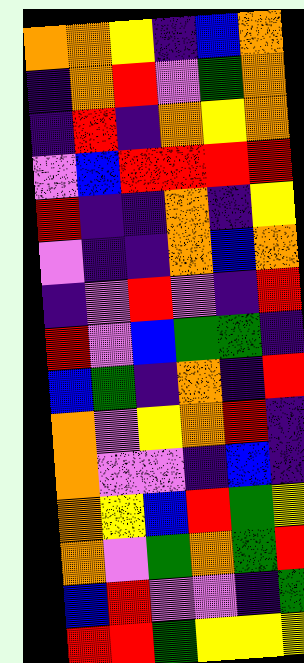[["orange", "orange", "yellow", "indigo", "blue", "orange"], ["indigo", "orange", "red", "violet", "green", "orange"], ["indigo", "red", "indigo", "orange", "yellow", "orange"], ["violet", "blue", "red", "red", "red", "red"], ["red", "indigo", "indigo", "orange", "indigo", "yellow"], ["violet", "indigo", "indigo", "orange", "blue", "orange"], ["indigo", "violet", "red", "violet", "indigo", "red"], ["red", "violet", "blue", "green", "green", "indigo"], ["blue", "green", "indigo", "orange", "indigo", "red"], ["orange", "violet", "yellow", "orange", "red", "indigo"], ["orange", "violet", "violet", "indigo", "blue", "indigo"], ["orange", "yellow", "blue", "red", "green", "yellow"], ["orange", "violet", "green", "orange", "green", "red"], ["blue", "red", "violet", "violet", "indigo", "green"], ["red", "red", "green", "yellow", "yellow", "yellow"]]